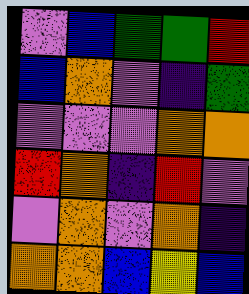[["violet", "blue", "green", "green", "red"], ["blue", "orange", "violet", "indigo", "green"], ["violet", "violet", "violet", "orange", "orange"], ["red", "orange", "indigo", "red", "violet"], ["violet", "orange", "violet", "orange", "indigo"], ["orange", "orange", "blue", "yellow", "blue"]]